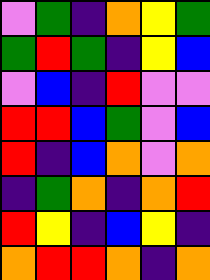[["violet", "green", "indigo", "orange", "yellow", "green"], ["green", "red", "green", "indigo", "yellow", "blue"], ["violet", "blue", "indigo", "red", "violet", "violet"], ["red", "red", "blue", "green", "violet", "blue"], ["red", "indigo", "blue", "orange", "violet", "orange"], ["indigo", "green", "orange", "indigo", "orange", "red"], ["red", "yellow", "indigo", "blue", "yellow", "indigo"], ["orange", "red", "red", "orange", "indigo", "orange"]]